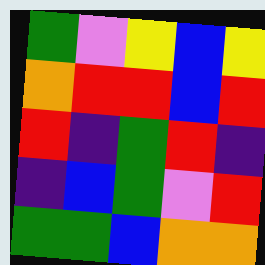[["green", "violet", "yellow", "blue", "yellow"], ["orange", "red", "red", "blue", "red"], ["red", "indigo", "green", "red", "indigo"], ["indigo", "blue", "green", "violet", "red"], ["green", "green", "blue", "orange", "orange"]]